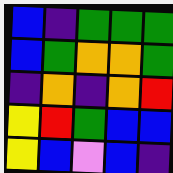[["blue", "indigo", "green", "green", "green"], ["blue", "green", "orange", "orange", "green"], ["indigo", "orange", "indigo", "orange", "red"], ["yellow", "red", "green", "blue", "blue"], ["yellow", "blue", "violet", "blue", "indigo"]]